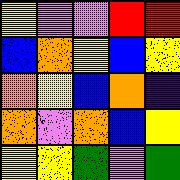[["yellow", "violet", "violet", "red", "red"], ["blue", "orange", "yellow", "blue", "yellow"], ["orange", "yellow", "blue", "orange", "indigo"], ["orange", "violet", "orange", "blue", "yellow"], ["yellow", "yellow", "green", "violet", "green"]]